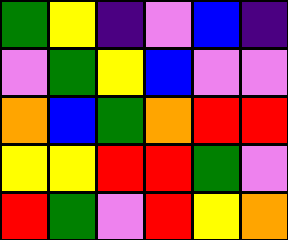[["green", "yellow", "indigo", "violet", "blue", "indigo"], ["violet", "green", "yellow", "blue", "violet", "violet"], ["orange", "blue", "green", "orange", "red", "red"], ["yellow", "yellow", "red", "red", "green", "violet"], ["red", "green", "violet", "red", "yellow", "orange"]]